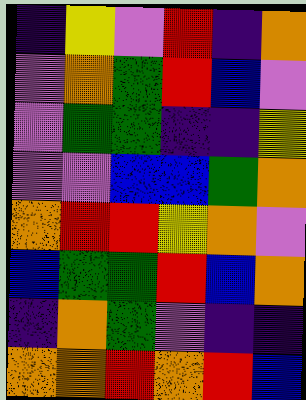[["indigo", "yellow", "violet", "red", "indigo", "orange"], ["violet", "orange", "green", "red", "blue", "violet"], ["violet", "green", "green", "indigo", "indigo", "yellow"], ["violet", "violet", "blue", "blue", "green", "orange"], ["orange", "red", "red", "yellow", "orange", "violet"], ["blue", "green", "green", "red", "blue", "orange"], ["indigo", "orange", "green", "violet", "indigo", "indigo"], ["orange", "orange", "red", "orange", "red", "blue"]]